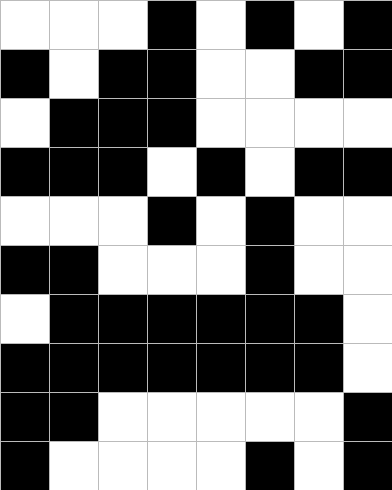[["white", "white", "white", "black", "white", "black", "white", "black"], ["black", "white", "black", "black", "white", "white", "black", "black"], ["white", "black", "black", "black", "white", "white", "white", "white"], ["black", "black", "black", "white", "black", "white", "black", "black"], ["white", "white", "white", "black", "white", "black", "white", "white"], ["black", "black", "white", "white", "white", "black", "white", "white"], ["white", "black", "black", "black", "black", "black", "black", "white"], ["black", "black", "black", "black", "black", "black", "black", "white"], ["black", "black", "white", "white", "white", "white", "white", "black"], ["black", "white", "white", "white", "white", "black", "white", "black"]]